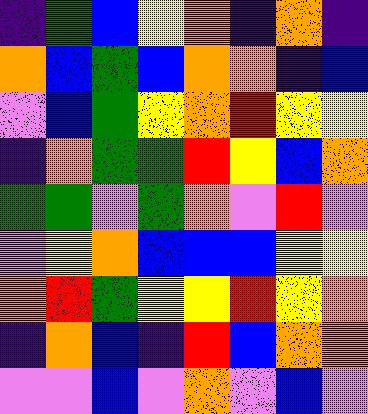[["indigo", "green", "blue", "yellow", "orange", "indigo", "orange", "indigo"], ["orange", "blue", "green", "blue", "orange", "orange", "indigo", "blue"], ["violet", "blue", "green", "yellow", "orange", "red", "yellow", "yellow"], ["indigo", "orange", "green", "green", "red", "yellow", "blue", "orange"], ["green", "green", "violet", "green", "orange", "violet", "red", "violet"], ["violet", "yellow", "orange", "blue", "blue", "blue", "yellow", "yellow"], ["orange", "red", "green", "yellow", "yellow", "red", "yellow", "orange"], ["indigo", "orange", "blue", "indigo", "red", "blue", "orange", "orange"], ["violet", "violet", "blue", "violet", "orange", "violet", "blue", "violet"]]